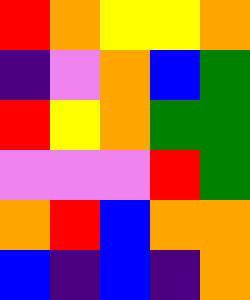[["red", "orange", "yellow", "yellow", "orange"], ["indigo", "violet", "orange", "blue", "green"], ["red", "yellow", "orange", "green", "green"], ["violet", "violet", "violet", "red", "green"], ["orange", "red", "blue", "orange", "orange"], ["blue", "indigo", "blue", "indigo", "orange"]]